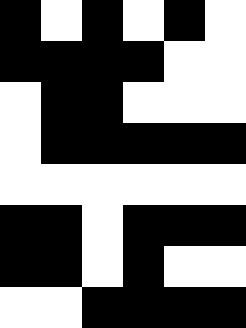[["black", "white", "black", "white", "black", "white"], ["black", "black", "black", "black", "white", "white"], ["white", "black", "black", "white", "white", "white"], ["white", "black", "black", "black", "black", "black"], ["white", "white", "white", "white", "white", "white"], ["black", "black", "white", "black", "black", "black"], ["black", "black", "white", "black", "white", "white"], ["white", "white", "black", "black", "black", "black"]]